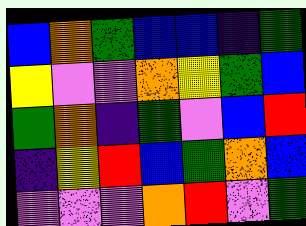[["blue", "orange", "green", "blue", "blue", "indigo", "green"], ["yellow", "violet", "violet", "orange", "yellow", "green", "blue"], ["green", "orange", "indigo", "green", "violet", "blue", "red"], ["indigo", "yellow", "red", "blue", "green", "orange", "blue"], ["violet", "violet", "violet", "orange", "red", "violet", "green"]]